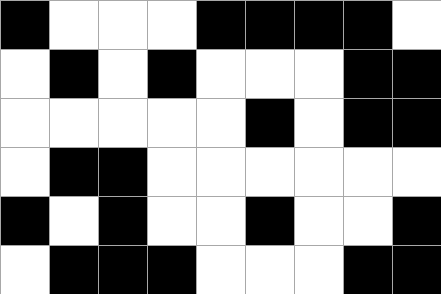[["black", "white", "white", "white", "black", "black", "black", "black", "white"], ["white", "black", "white", "black", "white", "white", "white", "black", "black"], ["white", "white", "white", "white", "white", "black", "white", "black", "black"], ["white", "black", "black", "white", "white", "white", "white", "white", "white"], ["black", "white", "black", "white", "white", "black", "white", "white", "black"], ["white", "black", "black", "black", "white", "white", "white", "black", "black"]]